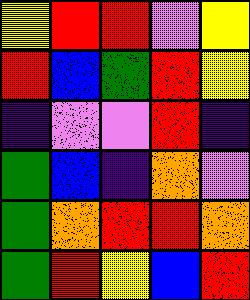[["yellow", "red", "red", "violet", "yellow"], ["red", "blue", "green", "red", "yellow"], ["indigo", "violet", "violet", "red", "indigo"], ["green", "blue", "indigo", "orange", "violet"], ["green", "orange", "red", "red", "orange"], ["green", "red", "yellow", "blue", "red"]]